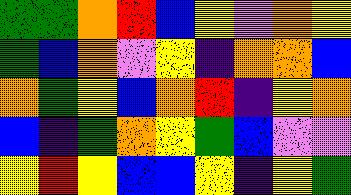[["green", "green", "orange", "red", "blue", "yellow", "violet", "orange", "yellow"], ["green", "blue", "orange", "violet", "yellow", "indigo", "orange", "orange", "blue"], ["orange", "green", "yellow", "blue", "orange", "red", "indigo", "yellow", "orange"], ["blue", "indigo", "green", "orange", "yellow", "green", "blue", "violet", "violet"], ["yellow", "red", "yellow", "blue", "blue", "yellow", "indigo", "yellow", "green"]]